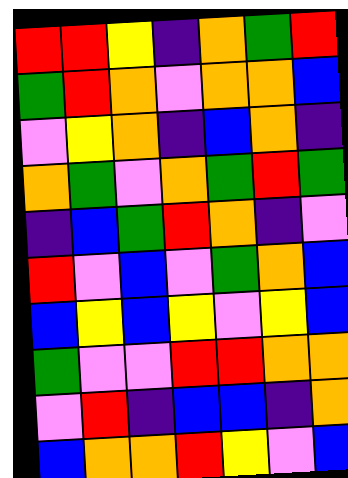[["red", "red", "yellow", "indigo", "orange", "green", "red"], ["green", "red", "orange", "violet", "orange", "orange", "blue"], ["violet", "yellow", "orange", "indigo", "blue", "orange", "indigo"], ["orange", "green", "violet", "orange", "green", "red", "green"], ["indigo", "blue", "green", "red", "orange", "indigo", "violet"], ["red", "violet", "blue", "violet", "green", "orange", "blue"], ["blue", "yellow", "blue", "yellow", "violet", "yellow", "blue"], ["green", "violet", "violet", "red", "red", "orange", "orange"], ["violet", "red", "indigo", "blue", "blue", "indigo", "orange"], ["blue", "orange", "orange", "red", "yellow", "violet", "blue"]]